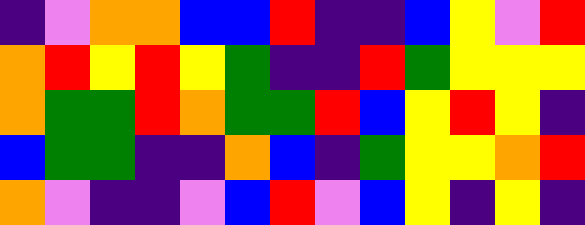[["indigo", "violet", "orange", "orange", "blue", "blue", "red", "indigo", "indigo", "blue", "yellow", "violet", "red"], ["orange", "red", "yellow", "red", "yellow", "green", "indigo", "indigo", "red", "green", "yellow", "yellow", "yellow"], ["orange", "green", "green", "red", "orange", "green", "green", "red", "blue", "yellow", "red", "yellow", "indigo"], ["blue", "green", "green", "indigo", "indigo", "orange", "blue", "indigo", "green", "yellow", "yellow", "orange", "red"], ["orange", "violet", "indigo", "indigo", "violet", "blue", "red", "violet", "blue", "yellow", "indigo", "yellow", "indigo"]]